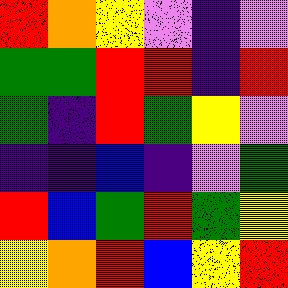[["red", "orange", "yellow", "violet", "indigo", "violet"], ["green", "green", "red", "red", "indigo", "red"], ["green", "indigo", "red", "green", "yellow", "violet"], ["indigo", "indigo", "blue", "indigo", "violet", "green"], ["red", "blue", "green", "red", "green", "yellow"], ["yellow", "orange", "red", "blue", "yellow", "red"]]